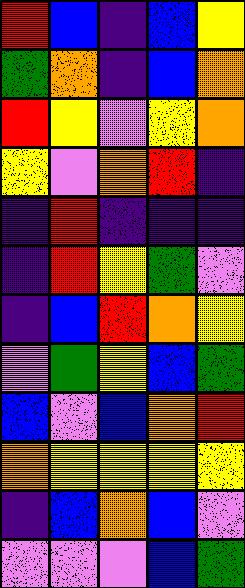[["red", "blue", "indigo", "blue", "yellow"], ["green", "orange", "indigo", "blue", "orange"], ["red", "yellow", "violet", "yellow", "orange"], ["yellow", "violet", "orange", "red", "indigo"], ["indigo", "red", "indigo", "indigo", "indigo"], ["indigo", "red", "yellow", "green", "violet"], ["indigo", "blue", "red", "orange", "yellow"], ["violet", "green", "yellow", "blue", "green"], ["blue", "violet", "blue", "orange", "red"], ["orange", "yellow", "yellow", "yellow", "yellow"], ["indigo", "blue", "orange", "blue", "violet"], ["violet", "violet", "violet", "blue", "green"]]